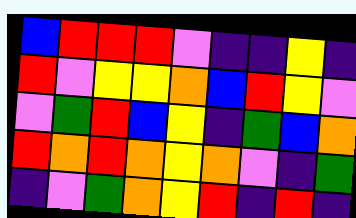[["blue", "red", "red", "red", "violet", "indigo", "indigo", "yellow", "indigo"], ["red", "violet", "yellow", "yellow", "orange", "blue", "red", "yellow", "violet"], ["violet", "green", "red", "blue", "yellow", "indigo", "green", "blue", "orange"], ["red", "orange", "red", "orange", "yellow", "orange", "violet", "indigo", "green"], ["indigo", "violet", "green", "orange", "yellow", "red", "indigo", "red", "indigo"]]